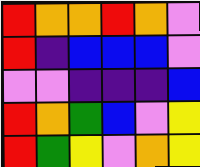[["red", "orange", "orange", "red", "orange", "violet"], ["red", "indigo", "blue", "blue", "blue", "violet"], ["violet", "violet", "indigo", "indigo", "indigo", "blue"], ["red", "orange", "green", "blue", "violet", "yellow"], ["red", "green", "yellow", "violet", "orange", "yellow"]]